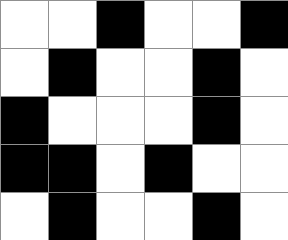[["white", "white", "black", "white", "white", "black"], ["white", "black", "white", "white", "black", "white"], ["black", "white", "white", "white", "black", "white"], ["black", "black", "white", "black", "white", "white"], ["white", "black", "white", "white", "black", "white"]]